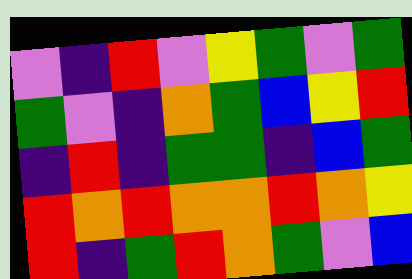[["violet", "indigo", "red", "violet", "yellow", "green", "violet", "green"], ["green", "violet", "indigo", "orange", "green", "blue", "yellow", "red"], ["indigo", "red", "indigo", "green", "green", "indigo", "blue", "green"], ["red", "orange", "red", "orange", "orange", "red", "orange", "yellow"], ["red", "indigo", "green", "red", "orange", "green", "violet", "blue"]]